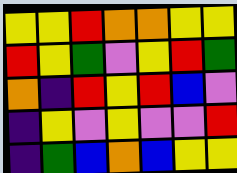[["yellow", "yellow", "red", "orange", "orange", "yellow", "yellow"], ["red", "yellow", "green", "violet", "yellow", "red", "green"], ["orange", "indigo", "red", "yellow", "red", "blue", "violet"], ["indigo", "yellow", "violet", "yellow", "violet", "violet", "red"], ["indigo", "green", "blue", "orange", "blue", "yellow", "yellow"]]